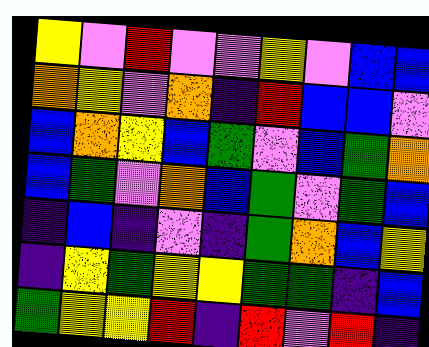[["yellow", "violet", "red", "violet", "violet", "yellow", "violet", "blue", "blue"], ["orange", "yellow", "violet", "orange", "indigo", "red", "blue", "blue", "violet"], ["blue", "orange", "yellow", "blue", "green", "violet", "blue", "green", "orange"], ["blue", "green", "violet", "orange", "blue", "green", "violet", "green", "blue"], ["indigo", "blue", "indigo", "violet", "indigo", "green", "orange", "blue", "yellow"], ["indigo", "yellow", "green", "yellow", "yellow", "green", "green", "indigo", "blue"], ["green", "yellow", "yellow", "red", "indigo", "red", "violet", "red", "indigo"]]